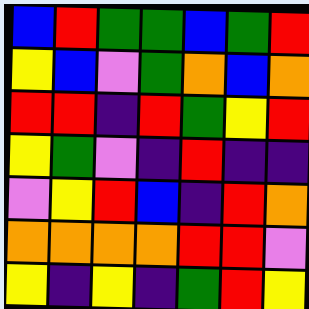[["blue", "red", "green", "green", "blue", "green", "red"], ["yellow", "blue", "violet", "green", "orange", "blue", "orange"], ["red", "red", "indigo", "red", "green", "yellow", "red"], ["yellow", "green", "violet", "indigo", "red", "indigo", "indigo"], ["violet", "yellow", "red", "blue", "indigo", "red", "orange"], ["orange", "orange", "orange", "orange", "red", "red", "violet"], ["yellow", "indigo", "yellow", "indigo", "green", "red", "yellow"]]